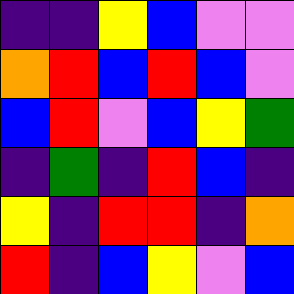[["indigo", "indigo", "yellow", "blue", "violet", "violet"], ["orange", "red", "blue", "red", "blue", "violet"], ["blue", "red", "violet", "blue", "yellow", "green"], ["indigo", "green", "indigo", "red", "blue", "indigo"], ["yellow", "indigo", "red", "red", "indigo", "orange"], ["red", "indigo", "blue", "yellow", "violet", "blue"]]